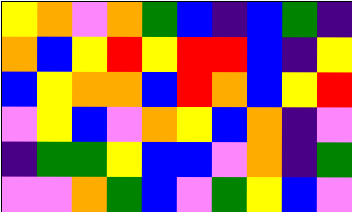[["yellow", "orange", "violet", "orange", "green", "blue", "indigo", "blue", "green", "indigo"], ["orange", "blue", "yellow", "red", "yellow", "red", "red", "blue", "indigo", "yellow"], ["blue", "yellow", "orange", "orange", "blue", "red", "orange", "blue", "yellow", "red"], ["violet", "yellow", "blue", "violet", "orange", "yellow", "blue", "orange", "indigo", "violet"], ["indigo", "green", "green", "yellow", "blue", "blue", "violet", "orange", "indigo", "green"], ["violet", "violet", "orange", "green", "blue", "violet", "green", "yellow", "blue", "violet"]]